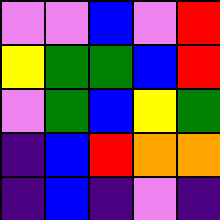[["violet", "violet", "blue", "violet", "red"], ["yellow", "green", "green", "blue", "red"], ["violet", "green", "blue", "yellow", "green"], ["indigo", "blue", "red", "orange", "orange"], ["indigo", "blue", "indigo", "violet", "indigo"]]